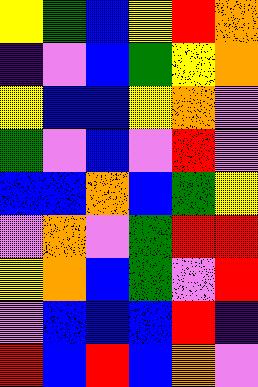[["yellow", "green", "blue", "yellow", "red", "orange"], ["indigo", "violet", "blue", "green", "yellow", "orange"], ["yellow", "blue", "blue", "yellow", "orange", "violet"], ["green", "violet", "blue", "violet", "red", "violet"], ["blue", "blue", "orange", "blue", "green", "yellow"], ["violet", "orange", "violet", "green", "red", "red"], ["yellow", "orange", "blue", "green", "violet", "red"], ["violet", "blue", "blue", "blue", "red", "indigo"], ["red", "blue", "red", "blue", "orange", "violet"]]